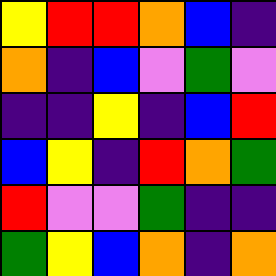[["yellow", "red", "red", "orange", "blue", "indigo"], ["orange", "indigo", "blue", "violet", "green", "violet"], ["indigo", "indigo", "yellow", "indigo", "blue", "red"], ["blue", "yellow", "indigo", "red", "orange", "green"], ["red", "violet", "violet", "green", "indigo", "indigo"], ["green", "yellow", "blue", "orange", "indigo", "orange"]]